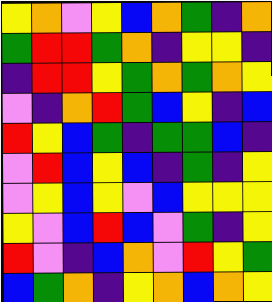[["yellow", "orange", "violet", "yellow", "blue", "orange", "green", "indigo", "orange"], ["green", "red", "red", "green", "orange", "indigo", "yellow", "yellow", "indigo"], ["indigo", "red", "red", "yellow", "green", "orange", "green", "orange", "yellow"], ["violet", "indigo", "orange", "red", "green", "blue", "yellow", "indigo", "blue"], ["red", "yellow", "blue", "green", "indigo", "green", "green", "blue", "indigo"], ["violet", "red", "blue", "yellow", "blue", "indigo", "green", "indigo", "yellow"], ["violet", "yellow", "blue", "yellow", "violet", "blue", "yellow", "yellow", "yellow"], ["yellow", "violet", "blue", "red", "blue", "violet", "green", "indigo", "yellow"], ["red", "violet", "indigo", "blue", "orange", "violet", "red", "yellow", "green"], ["blue", "green", "orange", "indigo", "yellow", "orange", "blue", "orange", "yellow"]]